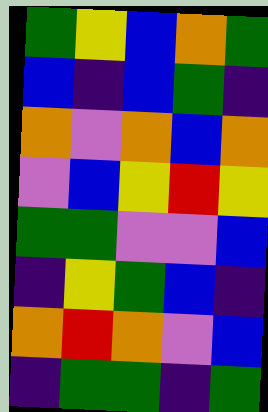[["green", "yellow", "blue", "orange", "green"], ["blue", "indigo", "blue", "green", "indigo"], ["orange", "violet", "orange", "blue", "orange"], ["violet", "blue", "yellow", "red", "yellow"], ["green", "green", "violet", "violet", "blue"], ["indigo", "yellow", "green", "blue", "indigo"], ["orange", "red", "orange", "violet", "blue"], ["indigo", "green", "green", "indigo", "green"]]